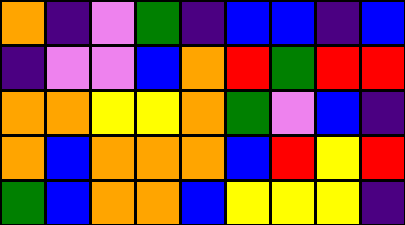[["orange", "indigo", "violet", "green", "indigo", "blue", "blue", "indigo", "blue"], ["indigo", "violet", "violet", "blue", "orange", "red", "green", "red", "red"], ["orange", "orange", "yellow", "yellow", "orange", "green", "violet", "blue", "indigo"], ["orange", "blue", "orange", "orange", "orange", "blue", "red", "yellow", "red"], ["green", "blue", "orange", "orange", "blue", "yellow", "yellow", "yellow", "indigo"]]